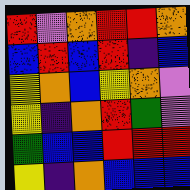[["red", "violet", "orange", "red", "red", "orange"], ["blue", "red", "blue", "red", "indigo", "blue"], ["yellow", "orange", "blue", "yellow", "orange", "violet"], ["yellow", "indigo", "orange", "red", "green", "violet"], ["green", "blue", "blue", "red", "red", "red"], ["yellow", "indigo", "orange", "blue", "blue", "blue"]]